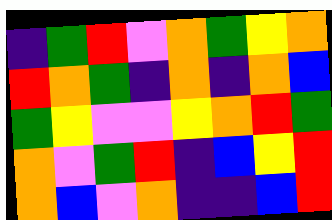[["indigo", "green", "red", "violet", "orange", "green", "yellow", "orange"], ["red", "orange", "green", "indigo", "orange", "indigo", "orange", "blue"], ["green", "yellow", "violet", "violet", "yellow", "orange", "red", "green"], ["orange", "violet", "green", "red", "indigo", "blue", "yellow", "red"], ["orange", "blue", "violet", "orange", "indigo", "indigo", "blue", "red"]]